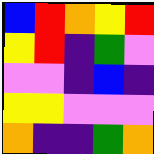[["blue", "red", "orange", "yellow", "red"], ["yellow", "red", "indigo", "green", "violet"], ["violet", "violet", "indigo", "blue", "indigo"], ["yellow", "yellow", "violet", "violet", "violet"], ["orange", "indigo", "indigo", "green", "orange"]]